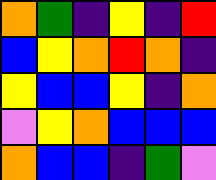[["orange", "green", "indigo", "yellow", "indigo", "red"], ["blue", "yellow", "orange", "red", "orange", "indigo"], ["yellow", "blue", "blue", "yellow", "indigo", "orange"], ["violet", "yellow", "orange", "blue", "blue", "blue"], ["orange", "blue", "blue", "indigo", "green", "violet"]]